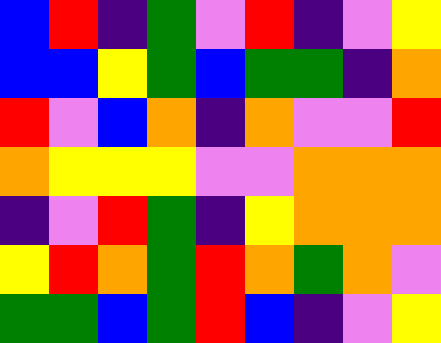[["blue", "red", "indigo", "green", "violet", "red", "indigo", "violet", "yellow"], ["blue", "blue", "yellow", "green", "blue", "green", "green", "indigo", "orange"], ["red", "violet", "blue", "orange", "indigo", "orange", "violet", "violet", "red"], ["orange", "yellow", "yellow", "yellow", "violet", "violet", "orange", "orange", "orange"], ["indigo", "violet", "red", "green", "indigo", "yellow", "orange", "orange", "orange"], ["yellow", "red", "orange", "green", "red", "orange", "green", "orange", "violet"], ["green", "green", "blue", "green", "red", "blue", "indigo", "violet", "yellow"]]